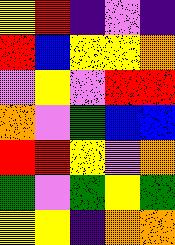[["yellow", "red", "indigo", "violet", "indigo"], ["red", "blue", "yellow", "yellow", "orange"], ["violet", "yellow", "violet", "red", "red"], ["orange", "violet", "green", "blue", "blue"], ["red", "red", "yellow", "violet", "orange"], ["green", "violet", "green", "yellow", "green"], ["yellow", "yellow", "indigo", "orange", "orange"]]